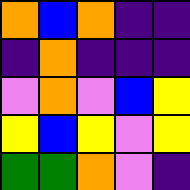[["orange", "blue", "orange", "indigo", "indigo"], ["indigo", "orange", "indigo", "indigo", "indigo"], ["violet", "orange", "violet", "blue", "yellow"], ["yellow", "blue", "yellow", "violet", "yellow"], ["green", "green", "orange", "violet", "indigo"]]